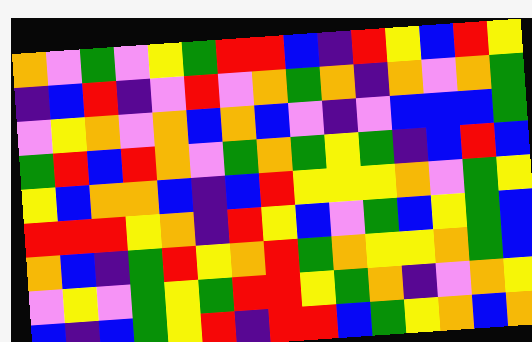[["orange", "violet", "green", "violet", "yellow", "green", "red", "red", "blue", "indigo", "red", "yellow", "blue", "red", "yellow"], ["indigo", "blue", "red", "indigo", "violet", "red", "violet", "orange", "green", "orange", "indigo", "orange", "violet", "orange", "green"], ["violet", "yellow", "orange", "violet", "orange", "blue", "orange", "blue", "violet", "indigo", "violet", "blue", "blue", "blue", "green"], ["green", "red", "blue", "red", "orange", "violet", "green", "orange", "green", "yellow", "green", "indigo", "blue", "red", "blue"], ["yellow", "blue", "orange", "orange", "blue", "indigo", "blue", "red", "yellow", "yellow", "yellow", "orange", "violet", "green", "yellow"], ["red", "red", "red", "yellow", "orange", "indigo", "red", "yellow", "blue", "violet", "green", "blue", "yellow", "green", "blue"], ["orange", "blue", "indigo", "green", "red", "yellow", "orange", "red", "green", "orange", "yellow", "yellow", "orange", "green", "blue"], ["violet", "yellow", "violet", "green", "yellow", "green", "red", "red", "yellow", "green", "orange", "indigo", "violet", "orange", "yellow"], ["blue", "indigo", "blue", "green", "yellow", "red", "indigo", "red", "red", "blue", "green", "yellow", "orange", "blue", "orange"]]